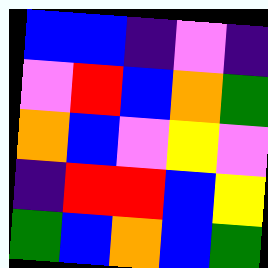[["blue", "blue", "indigo", "violet", "indigo"], ["violet", "red", "blue", "orange", "green"], ["orange", "blue", "violet", "yellow", "violet"], ["indigo", "red", "red", "blue", "yellow"], ["green", "blue", "orange", "blue", "green"]]